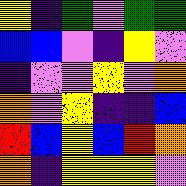[["yellow", "indigo", "green", "violet", "green", "green"], ["blue", "blue", "violet", "indigo", "yellow", "violet"], ["indigo", "violet", "violet", "yellow", "violet", "orange"], ["orange", "violet", "yellow", "indigo", "indigo", "blue"], ["red", "blue", "yellow", "blue", "red", "orange"], ["orange", "indigo", "yellow", "yellow", "yellow", "violet"]]